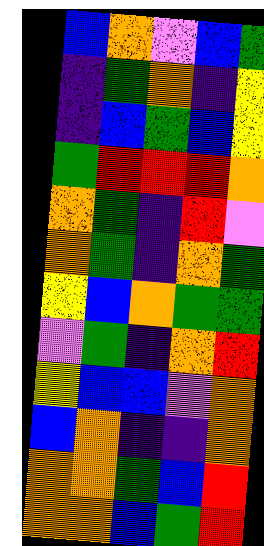[["blue", "orange", "violet", "blue", "green"], ["indigo", "green", "orange", "indigo", "yellow"], ["indigo", "blue", "green", "blue", "yellow"], ["green", "red", "red", "red", "orange"], ["orange", "green", "indigo", "red", "violet"], ["orange", "green", "indigo", "orange", "green"], ["yellow", "blue", "orange", "green", "green"], ["violet", "green", "indigo", "orange", "red"], ["yellow", "blue", "blue", "violet", "orange"], ["blue", "orange", "indigo", "indigo", "orange"], ["orange", "orange", "green", "blue", "red"], ["orange", "orange", "blue", "green", "red"]]